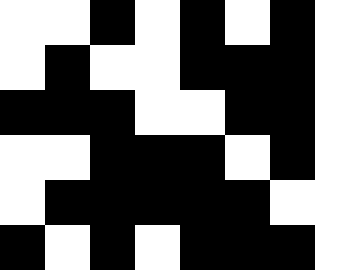[["white", "white", "black", "white", "black", "white", "black", "white"], ["white", "black", "white", "white", "black", "black", "black", "white"], ["black", "black", "black", "white", "white", "black", "black", "white"], ["white", "white", "black", "black", "black", "white", "black", "white"], ["white", "black", "black", "black", "black", "black", "white", "white"], ["black", "white", "black", "white", "black", "black", "black", "white"]]